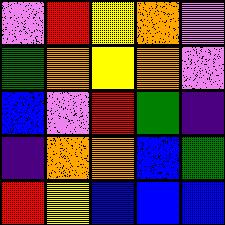[["violet", "red", "yellow", "orange", "violet"], ["green", "orange", "yellow", "orange", "violet"], ["blue", "violet", "red", "green", "indigo"], ["indigo", "orange", "orange", "blue", "green"], ["red", "yellow", "blue", "blue", "blue"]]